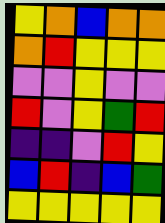[["yellow", "orange", "blue", "orange", "orange"], ["orange", "red", "yellow", "yellow", "yellow"], ["violet", "violet", "yellow", "violet", "violet"], ["red", "violet", "yellow", "green", "red"], ["indigo", "indigo", "violet", "red", "yellow"], ["blue", "red", "indigo", "blue", "green"], ["yellow", "yellow", "yellow", "yellow", "yellow"]]